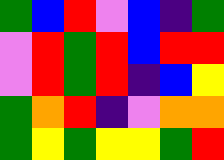[["green", "blue", "red", "violet", "blue", "indigo", "green"], ["violet", "red", "green", "red", "blue", "red", "red"], ["violet", "red", "green", "red", "indigo", "blue", "yellow"], ["green", "orange", "red", "indigo", "violet", "orange", "orange"], ["green", "yellow", "green", "yellow", "yellow", "green", "red"]]